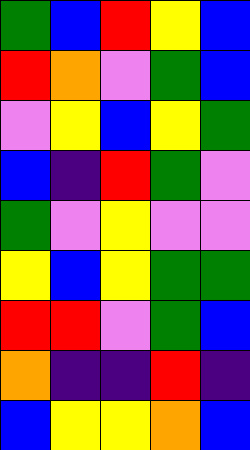[["green", "blue", "red", "yellow", "blue"], ["red", "orange", "violet", "green", "blue"], ["violet", "yellow", "blue", "yellow", "green"], ["blue", "indigo", "red", "green", "violet"], ["green", "violet", "yellow", "violet", "violet"], ["yellow", "blue", "yellow", "green", "green"], ["red", "red", "violet", "green", "blue"], ["orange", "indigo", "indigo", "red", "indigo"], ["blue", "yellow", "yellow", "orange", "blue"]]